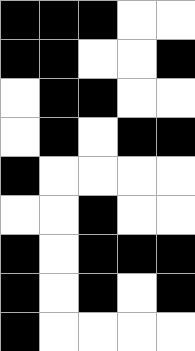[["black", "black", "black", "white", "white"], ["black", "black", "white", "white", "black"], ["white", "black", "black", "white", "white"], ["white", "black", "white", "black", "black"], ["black", "white", "white", "white", "white"], ["white", "white", "black", "white", "white"], ["black", "white", "black", "black", "black"], ["black", "white", "black", "white", "black"], ["black", "white", "white", "white", "white"]]